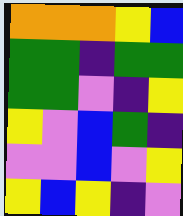[["orange", "orange", "orange", "yellow", "blue"], ["green", "green", "indigo", "green", "green"], ["green", "green", "violet", "indigo", "yellow"], ["yellow", "violet", "blue", "green", "indigo"], ["violet", "violet", "blue", "violet", "yellow"], ["yellow", "blue", "yellow", "indigo", "violet"]]